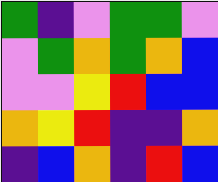[["green", "indigo", "violet", "green", "green", "violet"], ["violet", "green", "orange", "green", "orange", "blue"], ["violet", "violet", "yellow", "red", "blue", "blue"], ["orange", "yellow", "red", "indigo", "indigo", "orange"], ["indigo", "blue", "orange", "indigo", "red", "blue"]]